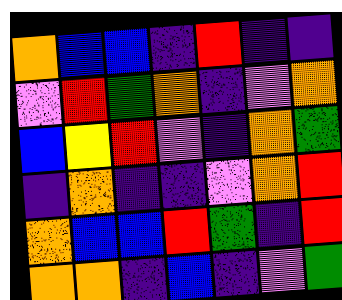[["orange", "blue", "blue", "indigo", "red", "indigo", "indigo"], ["violet", "red", "green", "orange", "indigo", "violet", "orange"], ["blue", "yellow", "red", "violet", "indigo", "orange", "green"], ["indigo", "orange", "indigo", "indigo", "violet", "orange", "red"], ["orange", "blue", "blue", "red", "green", "indigo", "red"], ["orange", "orange", "indigo", "blue", "indigo", "violet", "green"]]